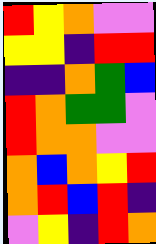[["red", "yellow", "orange", "violet", "violet"], ["yellow", "yellow", "indigo", "red", "red"], ["indigo", "indigo", "orange", "green", "blue"], ["red", "orange", "green", "green", "violet"], ["red", "orange", "orange", "violet", "violet"], ["orange", "blue", "orange", "yellow", "red"], ["orange", "red", "blue", "red", "indigo"], ["violet", "yellow", "indigo", "red", "orange"]]